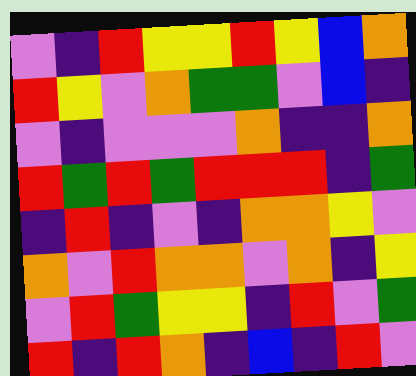[["violet", "indigo", "red", "yellow", "yellow", "red", "yellow", "blue", "orange"], ["red", "yellow", "violet", "orange", "green", "green", "violet", "blue", "indigo"], ["violet", "indigo", "violet", "violet", "violet", "orange", "indigo", "indigo", "orange"], ["red", "green", "red", "green", "red", "red", "red", "indigo", "green"], ["indigo", "red", "indigo", "violet", "indigo", "orange", "orange", "yellow", "violet"], ["orange", "violet", "red", "orange", "orange", "violet", "orange", "indigo", "yellow"], ["violet", "red", "green", "yellow", "yellow", "indigo", "red", "violet", "green"], ["red", "indigo", "red", "orange", "indigo", "blue", "indigo", "red", "violet"]]